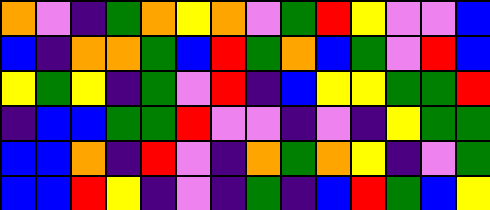[["orange", "violet", "indigo", "green", "orange", "yellow", "orange", "violet", "green", "red", "yellow", "violet", "violet", "blue"], ["blue", "indigo", "orange", "orange", "green", "blue", "red", "green", "orange", "blue", "green", "violet", "red", "blue"], ["yellow", "green", "yellow", "indigo", "green", "violet", "red", "indigo", "blue", "yellow", "yellow", "green", "green", "red"], ["indigo", "blue", "blue", "green", "green", "red", "violet", "violet", "indigo", "violet", "indigo", "yellow", "green", "green"], ["blue", "blue", "orange", "indigo", "red", "violet", "indigo", "orange", "green", "orange", "yellow", "indigo", "violet", "green"], ["blue", "blue", "red", "yellow", "indigo", "violet", "indigo", "green", "indigo", "blue", "red", "green", "blue", "yellow"]]